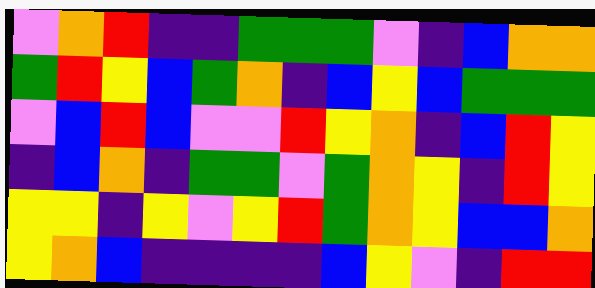[["violet", "orange", "red", "indigo", "indigo", "green", "green", "green", "violet", "indigo", "blue", "orange", "orange"], ["green", "red", "yellow", "blue", "green", "orange", "indigo", "blue", "yellow", "blue", "green", "green", "green"], ["violet", "blue", "red", "blue", "violet", "violet", "red", "yellow", "orange", "indigo", "blue", "red", "yellow"], ["indigo", "blue", "orange", "indigo", "green", "green", "violet", "green", "orange", "yellow", "indigo", "red", "yellow"], ["yellow", "yellow", "indigo", "yellow", "violet", "yellow", "red", "green", "orange", "yellow", "blue", "blue", "orange"], ["yellow", "orange", "blue", "indigo", "indigo", "indigo", "indigo", "blue", "yellow", "violet", "indigo", "red", "red"]]